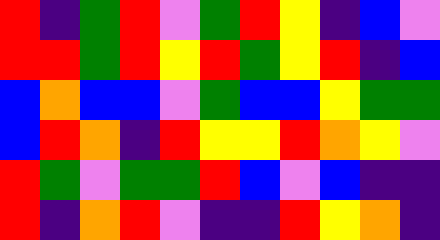[["red", "indigo", "green", "red", "violet", "green", "red", "yellow", "indigo", "blue", "violet"], ["red", "red", "green", "red", "yellow", "red", "green", "yellow", "red", "indigo", "blue"], ["blue", "orange", "blue", "blue", "violet", "green", "blue", "blue", "yellow", "green", "green"], ["blue", "red", "orange", "indigo", "red", "yellow", "yellow", "red", "orange", "yellow", "violet"], ["red", "green", "violet", "green", "green", "red", "blue", "violet", "blue", "indigo", "indigo"], ["red", "indigo", "orange", "red", "violet", "indigo", "indigo", "red", "yellow", "orange", "indigo"]]